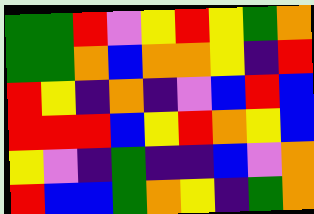[["green", "green", "red", "violet", "yellow", "red", "yellow", "green", "orange"], ["green", "green", "orange", "blue", "orange", "orange", "yellow", "indigo", "red"], ["red", "yellow", "indigo", "orange", "indigo", "violet", "blue", "red", "blue"], ["red", "red", "red", "blue", "yellow", "red", "orange", "yellow", "blue"], ["yellow", "violet", "indigo", "green", "indigo", "indigo", "blue", "violet", "orange"], ["red", "blue", "blue", "green", "orange", "yellow", "indigo", "green", "orange"]]